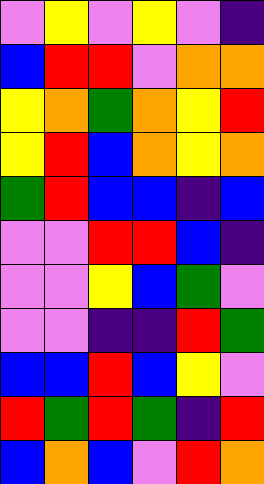[["violet", "yellow", "violet", "yellow", "violet", "indigo"], ["blue", "red", "red", "violet", "orange", "orange"], ["yellow", "orange", "green", "orange", "yellow", "red"], ["yellow", "red", "blue", "orange", "yellow", "orange"], ["green", "red", "blue", "blue", "indigo", "blue"], ["violet", "violet", "red", "red", "blue", "indigo"], ["violet", "violet", "yellow", "blue", "green", "violet"], ["violet", "violet", "indigo", "indigo", "red", "green"], ["blue", "blue", "red", "blue", "yellow", "violet"], ["red", "green", "red", "green", "indigo", "red"], ["blue", "orange", "blue", "violet", "red", "orange"]]